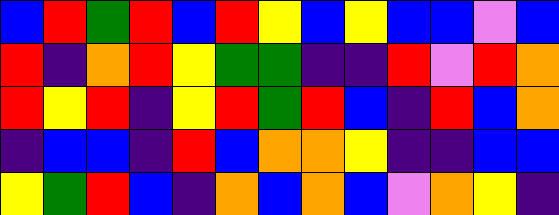[["blue", "red", "green", "red", "blue", "red", "yellow", "blue", "yellow", "blue", "blue", "violet", "blue"], ["red", "indigo", "orange", "red", "yellow", "green", "green", "indigo", "indigo", "red", "violet", "red", "orange"], ["red", "yellow", "red", "indigo", "yellow", "red", "green", "red", "blue", "indigo", "red", "blue", "orange"], ["indigo", "blue", "blue", "indigo", "red", "blue", "orange", "orange", "yellow", "indigo", "indigo", "blue", "blue"], ["yellow", "green", "red", "blue", "indigo", "orange", "blue", "orange", "blue", "violet", "orange", "yellow", "indigo"]]